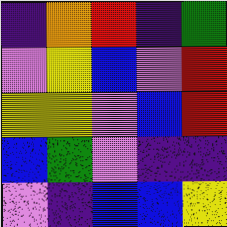[["indigo", "orange", "red", "indigo", "green"], ["violet", "yellow", "blue", "violet", "red"], ["yellow", "yellow", "violet", "blue", "red"], ["blue", "green", "violet", "indigo", "indigo"], ["violet", "indigo", "blue", "blue", "yellow"]]